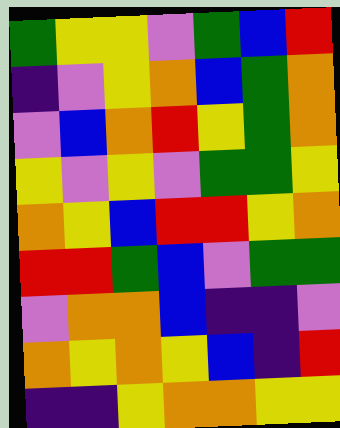[["green", "yellow", "yellow", "violet", "green", "blue", "red"], ["indigo", "violet", "yellow", "orange", "blue", "green", "orange"], ["violet", "blue", "orange", "red", "yellow", "green", "orange"], ["yellow", "violet", "yellow", "violet", "green", "green", "yellow"], ["orange", "yellow", "blue", "red", "red", "yellow", "orange"], ["red", "red", "green", "blue", "violet", "green", "green"], ["violet", "orange", "orange", "blue", "indigo", "indigo", "violet"], ["orange", "yellow", "orange", "yellow", "blue", "indigo", "red"], ["indigo", "indigo", "yellow", "orange", "orange", "yellow", "yellow"]]